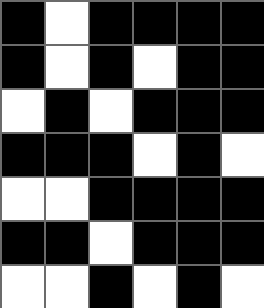[["black", "white", "black", "black", "black", "black"], ["black", "white", "black", "white", "black", "black"], ["white", "black", "white", "black", "black", "black"], ["black", "black", "black", "white", "black", "white"], ["white", "white", "black", "black", "black", "black"], ["black", "black", "white", "black", "black", "black"], ["white", "white", "black", "white", "black", "white"]]